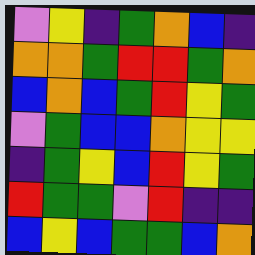[["violet", "yellow", "indigo", "green", "orange", "blue", "indigo"], ["orange", "orange", "green", "red", "red", "green", "orange"], ["blue", "orange", "blue", "green", "red", "yellow", "green"], ["violet", "green", "blue", "blue", "orange", "yellow", "yellow"], ["indigo", "green", "yellow", "blue", "red", "yellow", "green"], ["red", "green", "green", "violet", "red", "indigo", "indigo"], ["blue", "yellow", "blue", "green", "green", "blue", "orange"]]